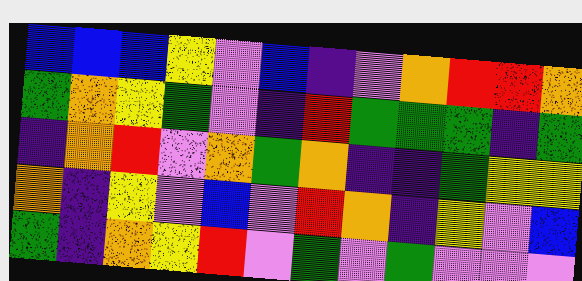[["blue", "blue", "blue", "yellow", "violet", "blue", "indigo", "violet", "orange", "red", "red", "orange"], ["green", "orange", "yellow", "green", "violet", "indigo", "red", "green", "green", "green", "indigo", "green"], ["indigo", "orange", "red", "violet", "orange", "green", "orange", "indigo", "indigo", "green", "yellow", "yellow"], ["orange", "indigo", "yellow", "violet", "blue", "violet", "red", "orange", "indigo", "yellow", "violet", "blue"], ["green", "indigo", "orange", "yellow", "red", "violet", "green", "violet", "green", "violet", "violet", "violet"]]